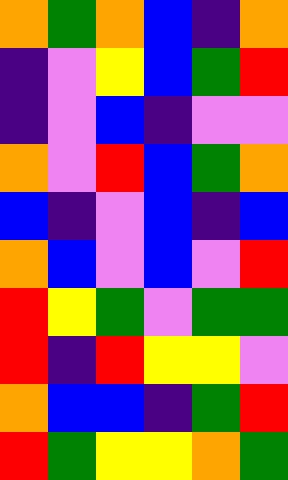[["orange", "green", "orange", "blue", "indigo", "orange"], ["indigo", "violet", "yellow", "blue", "green", "red"], ["indigo", "violet", "blue", "indigo", "violet", "violet"], ["orange", "violet", "red", "blue", "green", "orange"], ["blue", "indigo", "violet", "blue", "indigo", "blue"], ["orange", "blue", "violet", "blue", "violet", "red"], ["red", "yellow", "green", "violet", "green", "green"], ["red", "indigo", "red", "yellow", "yellow", "violet"], ["orange", "blue", "blue", "indigo", "green", "red"], ["red", "green", "yellow", "yellow", "orange", "green"]]